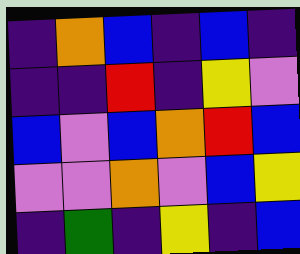[["indigo", "orange", "blue", "indigo", "blue", "indigo"], ["indigo", "indigo", "red", "indigo", "yellow", "violet"], ["blue", "violet", "blue", "orange", "red", "blue"], ["violet", "violet", "orange", "violet", "blue", "yellow"], ["indigo", "green", "indigo", "yellow", "indigo", "blue"]]